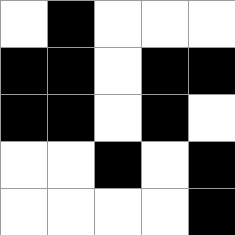[["white", "black", "white", "white", "white"], ["black", "black", "white", "black", "black"], ["black", "black", "white", "black", "white"], ["white", "white", "black", "white", "black"], ["white", "white", "white", "white", "black"]]